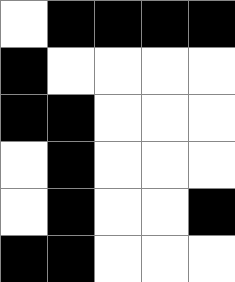[["white", "black", "black", "black", "black"], ["black", "white", "white", "white", "white"], ["black", "black", "white", "white", "white"], ["white", "black", "white", "white", "white"], ["white", "black", "white", "white", "black"], ["black", "black", "white", "white", "white"]]